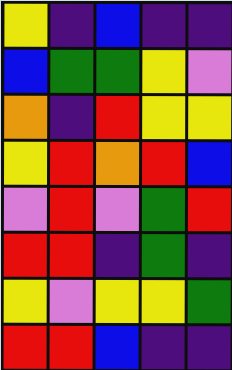[["yellow", "indigo", "blue", "indigo", "indigo"], ["blue", "green", "green", "yellow", "violet"], ["orange", "indigo", "red", "yellow", "yellow"], ["yellow", "red", "orange", "red", "blue"], ["violet", "red", "violet", "green", "red"], ["red", "red", "indigo", "green", "indigo"], ["yellow", "violet", "yellow", "yellow", "green"], ["red", "red", "blue", "indigo", "indigo"]]